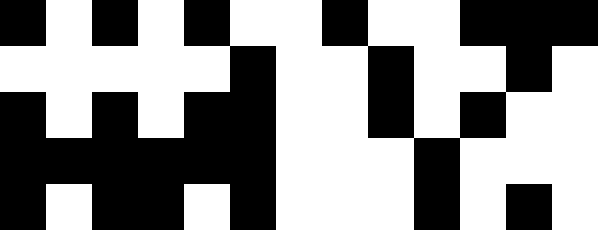[["black", "white", "black", "white", "black", "white", "white", "black", "white", "white", "black", "black", "black"], ["white", "white", "white", "white", "white", "black", "white", "white", "black", "white", "white", "black", "white"], ["black", "white", "black", "white", "black", "black", "white", "white", "black", "white", "black", "white", "white"], ["black", "black", "black", "black", "black", "black", "white", "white", "white", "black", "white", "white", "white"], ["black", "white", "black", "black", "white", "black", "white", "white", "white", "black", "white", "black", "white"]]